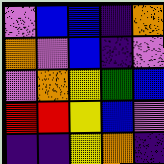[["violet", "blue", "blue", "indigo", "orange"], ["orange", "violet", "blue", "indigo", "violet"], ["violet", "orange", "yellow", "green", "blue"], ["red", "red", "yellow", "blue", "violet"], ["indigo", "indigo", "yellow", "orange", "indigo"]]